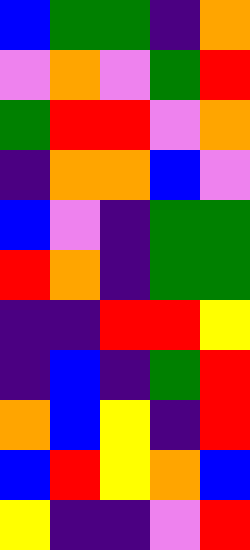[["blue", "green", "green", "indigo", "orange"], ["violet", "orange", "violet", "green", "red"], ["green", "red", "red", "violet", "orange"], ["indigo", "orange", "orange", "blue", "violet"], ["blue", "violet", "indigo", "green", "green"], ["red", "orange", "indigo", "green", "green"], ["indigo", "indigo", "red", "red", "yellow"], ["indigo", "blue", "indigo", "green", "red"], ["orange", "blue", "yellow", "indigo", "red"], ["blue", "red", "yellow", "orange", "blue"], ["yellow", "indigo", "indigo", "violet", "red"]]